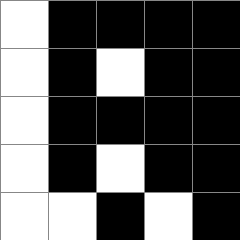[["white", "black", "black", "black", "black"], ["white", "black", "white", "black", "black"], ["white", "black", "black", "black", "black"], ["white", "black", "white", "black", "black"], ["white", "white", "black", "white", "black"]]